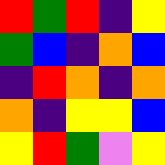[["red", "green", "red", "indigo", "yellow"], ["green", "blue", "indigo", "orange", "blue"], ["indigo", "red", "orange", "indigo", "orange"], ["orange", "indigo", "yellow", "yellow", "blue"], ["yellow", "red", "green", "violet", "yellow"]]